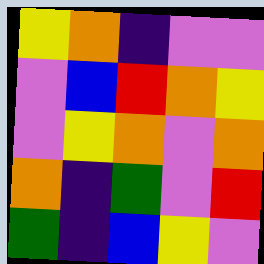[["yellow", "orange", "indigo", "violet", "violet"], ["violet", "blue", "red", "orange", "yellow"], ["violet", "yellow", "orange", "violet", "orange"], ["orange", "indigo", "green", "violet", "red"], ["green", "indigo", "blue", "yellow", "violet"]]